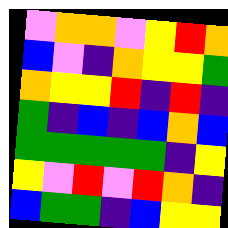[["violet", "orange", "orange", "violet", "yellow", "red", "orange"], ["blue", "violet", "indigo", "orange", "yellow", "yellow", "green"], ["orange", "yellow", "yellow", "red", "indigo", "red", "indigo"], ["green", "indigo", "blue", "indigo", "blue", "orange", "blue"], ["green", "green", "green", "green", "green", "indigo", "yellow"], ["yellow", "violet", "red", "violet", "red", "orange", "indigo"], ["blue", "green", "green", "indigo", "blue", "yellow", "yellow"]]